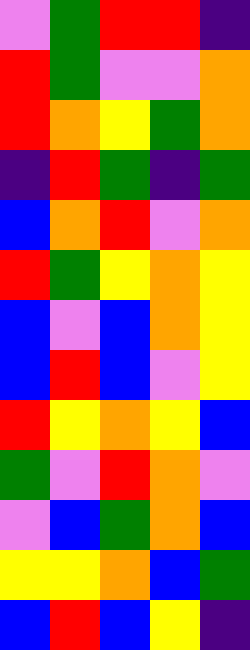[["violet", "green", "red", "red", "indigo"], ["red", "green", "violet", "violet", "orange"], ["red", "orange", "yellow", "green", "orange"], ["indigo", "red", "green", "indigo", "green"], ["blue", "orange", "red", "violet", "orange"], ["red", "green", "yellow", "orange", "yellow"], ["blue", "violet", "blue", "orange", "yellow"], ["blue", "red", "blue", "violet", "yellow"], ["red", "yellow", "orange", "yellow", "blue"], ["green", "violet", "red", "orange", "violet"], ["violet", "blue", "green", "orange", "blue"], ["yellow", "yellow", "orange", "blue", "green"], ["blue", "red", "blue", "yellow", "indigo"]]